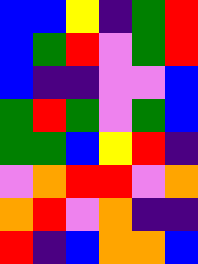[["blue", "blue", "yellow", "indigo", "green", "red"], ["blue", "green", "red", "violet", "green", "red"], ["blue", "indigo", "indigo", "violet", "violet", "blue"], ["green", "red", "green", "violet", "green", "blue"], ["green", "green", "blue", "yellow", "red", "indigo"], ["violet", "orange", "red", "red", "violet", "orange"], ["orange", "red", "violet", "orange", "indigo", "indigo"], ["red", "indigo", "blue", "orange", "orange", "blue"]]